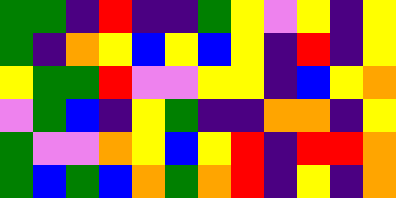[["green", "green", "indigo", "red", "indigo", "indigo", "green", "yellow", "violet", "yellow", "indigo", "yellow"], ["green", "indigo", "orange", "yellow", "blue", "yellow", "blue", "yellow", "indigo", "red", "indigo", "yellow"], ["yellow", "green", "green", "red", "violet", "violet", "yellow", "yellow", "indigo", "blue", "yellow", "orange"], ["violet", "green", "blue", "indigo", "yellow", "green", "indigo", "indigo", "orange", "orange", "indigo", "yellow"], ["green", "violet", "violet", "orange", "yellow", "blue", "yellow", "red", "indigo", "red", "red", "orange"], ["green", "blue", "green", "blue", "orange", "green", "orange", "red", "indigo", "yellow", "indigo", "orange"]]